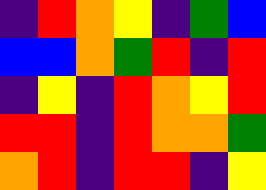[["indigo", "red", "orange", "yellow", "indigo", "green", "blue"], ["blue", "blue", "orange", "green", "red", "indigo", "red"], ["indigo", "yellow", "indigo", "red", "orange", "yellow", "red"], ["red", "red", "indigo", "red", "orange", "orange", "green"], ["orange", "red", "indigo", "red", "red", "indigo", "yellow"]]